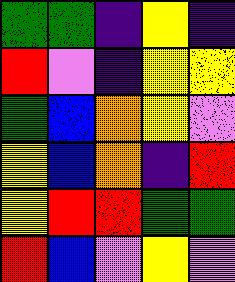[["green", "green", "indigo", "yellow", "indigo"], ["red", "violet", "indigo", "yellow", "yellow"], ["green", "blue", "orange", "yellow", "violet"], ["yellow", "blue", "orange", "indigo", "red"], ["yellow", "red", "red", "green", "green"], ["red", "blue", "violet", "yellow", "violet"]]